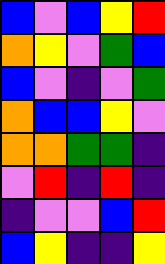[["blue", "violet", "blue", "yellow", "red"], ["orange", "yellow", "violet", "green", "blue"], ["blue", "violet", "indigo", "violet", "green"], ["orange", "blue", "blue", "yellow", "violet"], ["orange", "orange", "green", "green", "indigo"], ["violet", "red", "indigo", "red", "indigo"], ["indigo", "violet", "violet", "blue", "red"], ["blue", "yellow", "indigo", "indigo", "yellow"]]